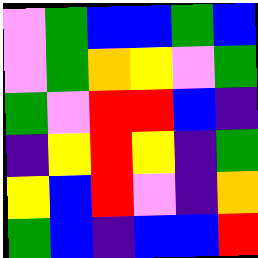[["violet", "green", "blue", "blue", "green", "blue"], ["violet", "green", "orange", "yellow", "violet", "green"], ["green", "violet", "red", "red", "blue", "indigo"], ["indigo", "yellow", "red", "yellow", "indigo", "green"], ["yellow", "blue", "red", "violet", "indigo", "orange"], ["green", "blue", "indigo", "blue", "blue", "red"]]